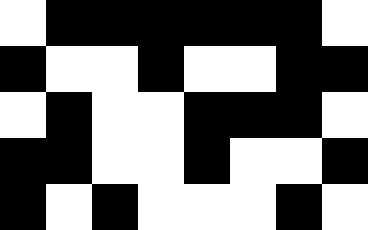[["white", "black", "black", "black", "black", "black", "black", "white"], ["black", "white", "white", "black", "white", "white", "black", "black"], ["white", "black", "white", "white", "black", "black", "black", "white"], ["black", "black", "white", "white", "black", "white", "white", "black"], ["black", "white", "black", "white", "white", "white", "black", "white"]]